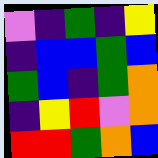[["violet", "indigo", "green", "indigo", "yellow"], ["indigo", "blue", "blue", "green", "blue"], ["green", "blue", "indigo", "green", "orange"], ["indigo", "yellow", "red", "violet", "orange"], ["red", "red", "green", "orange", "blue"]]